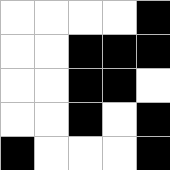[["white", "white", "white", "white", "black"], ["white", "white", "black", "black", "black"], ["white", "white", "black", "black", "white"], ["white", "white", "black", "white", "black"], ["black", "white", "white", "white", "black"]]